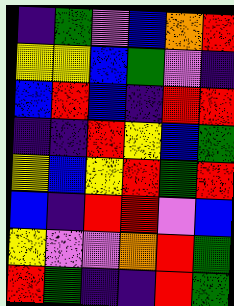[["indigo", "green", "violet", "blue", "orange", "red"], ["yellow", "yellow", "blue", "green", "violet", "indigo"], ["blue", "red", "blue", "indigo", "red", "red"], ["indigo", "indigo", "red", "yellow", "blue", "green"], ["yellow", "blue", "yellow", "red", "green", "red"], ["blue", "indigo", "red", "red", "violet", "blue"], ["yellow", "violet", "violet", "orange", "red", "green"], ["red", "green", "indigo", "indigo", "red", "green"]]